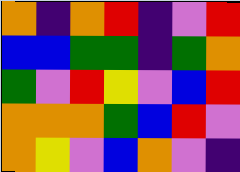[["orange", "indigo", "orange", "red", "indigo", "violet", "red"], ["blue", "blue", "green", "green", "indigo", "green", "orange"], ["green", "violet", "red", "yellow", "violet", "blue", "red"], ["orange", "orange", "orange", "green", "blue", "red", "violet"], ["orange", "yellow", "violet", "blue", "orange", "violet", "indigo"]]